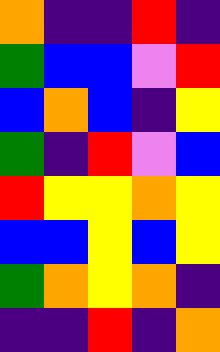[["orange", "indigo", "indigo", "red", "indigo"], ["green", "blue", "blue", "violet", "red"], ["blue", "orange", "blue", "indigo", "yellow"], ["green", "indigo", "red", "violet", "blue"], ["red", "yellow", "yellow", "orange", "yellow"], ["blue", "blue", "yellow", "blue", "yellow"], ["green", "orange", "yellow", "orange", "indigo"], ["indigo", "indigo", "red", "indigo", "orange"]]